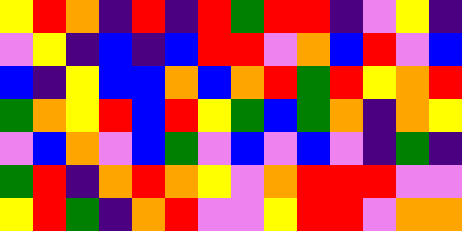[["yellow", "red", "orange", "indigo", "red", "indigo", "red", "green", "red", "red", "indigo", "violet", "yellow", "indigo"], ["violet", "yellow", "indigo", "blue", "indigo", "blue", "red", "red", "violet", "orange", "blue", "red", "violet", "blue"], ["blue", "indigo", "yellow", "blue", "blue", "orange", "blue", "orange", "red", "green", "red", "yellow", "orange", "red"], ["green", "orange", "yellow", "red", "blue", "red", "yellow", "green", "blue", "green", "orange", "indigo", "orange", "yellow"], ["violet", "blue", "orange", "violet", "blue", "green", "violet", "blue", "violet", "blue", "violet", "indigo", "green", "indigo"], ["green", "red", "indigo", "orange", "red", "orange", "yellow", "violet", "orange", "red", "red", "red", "violet", "violet"], ["yellow", "red", "green", "indigo", "orange", "red", "violet", "violet", "yellow", "red", "red", "violet", "orange", "orange"]]